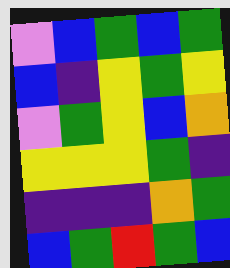[["violet", "blue", "green", "blue", "green"], ["blue", "indigo", "yellow", "green", "yellow"], ["violet", "green", "yellow", "blue", "orange"], ["yellow", "yellow", "yellow", "green", "indigo"], ["indigo", "indigo", "indigo", "orange", "green"], ["blue", "green", "red", "green", "blue"]]